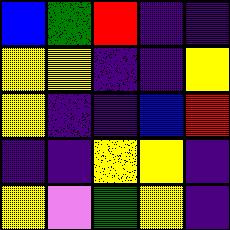[["blue", "green", "red", "indigo", "indigo"], ["yellow", "yellow", "indigo", "indigo", "yellow"], ["yellow", "indigo", "indigo", "blue", "red"], ["indigo", "indigo", "yellow", "yellow", "indigo"], ["yellow", "violet", "green", "yellow", "indigo"]]